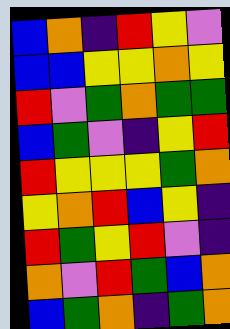[["blue", "orange", "indigo", "red", "yellow", "violet"], ["blue", "blue", "yellow", "yellow", "orange", "yellow"], ["red", "violet", "green", "orange", "green", "green"], ["blue", "green", "violet", "indigo", "yellow", "red"], ["red", "yellow", "yellow", "yellow", "green", "orange"], ["yellow", "orange", "red", "blue", "yellow", "indigo"], ["red", "green", "yellow", "red", "violet", "indigo"], ["orange", "violet", "red", "green", "blue", "orange"], ["blue", "green", "orange", "indigo", "green", "orange"]]